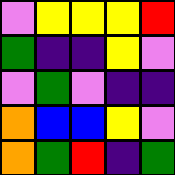[["violet", "yellow", "yellow", "yellow", "red"], ["green", "indigo", "indigo", "yellow", "violet"], ["violet", "green", "violet", "indigo", "indigo"], ["orange", "blue", "blue", "yellow", "violet"], ["orange", "green", "red", "indigo", "green"]]